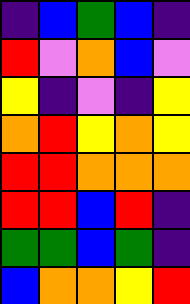[["indigo", "blue", "green", "blue", "indigo"], ["red", "violet", "orange", "blue", "violet"], ["yellow", "indigo", "violet", "indigo", "yellow"], ["orange", "red", "yellow", "orange", "yellow"], ["red", "red", "orange", "orange", "orange"], ["red", "red", "blue", "red", "indigo"], ["green", "green", "blue", "green", "indigo"], ["blue", "orange", "orange", "yellow", "red"]]